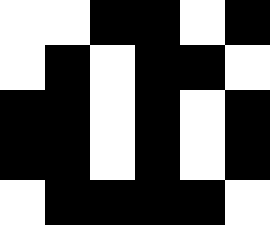[["white", "white", "black", "black", "white", "black"], ["white", "black", "white", "black", "black", "white"], ["black", "black", "white", "black", "white", "black"], ["black", "black", "white", "black", "white", "black"], ["white", "black", "black", "black", "black", "white"]]